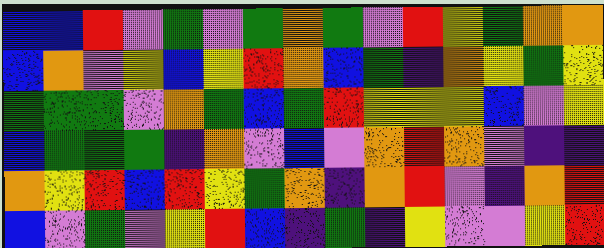[["blue", "blue", "red", "violet", "green", "violet", "green", "orange", "green", "violet", "red", "yellow", "green", "orange", "orange"], ["blue", "orange", "violet", "yellow", "blue", "yellow", "red", "orange", "blue", "green", "indigo", "orange", "yellow", "green", "yellow"], ["green", "green", "green", "violet", "orange", "green", "blue", "green", "red", "yellow", "yellow", "yellow", "blue", "violet", "yellow"], ["blue", "green", "green", "green", "indigo", "orange", "violet", "blue", "violet", "orange", "red", "orange", "violet", "indigo", "indigo"], ["orange", "yellow", "red", "blue", "red", "yellow", "green", "orange", "indigo", "orange", "red", "violet", "indigo", "orange", "red"], ["blue", "violet", "green", "violet", "yellow", "red", "blue", "indigo", "green", "indigo", "yellow", "violet", "violet", "yellow", "red"]]